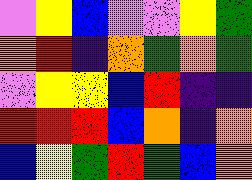[["violet", "yellow", "blue", "violet", "violet", "yellow", "green"], ["orange", "red", "indigo", "orange", "green", "orange", "green"], ["violet", "yellow", "yellow", "blue", "red", "indigo", "indigo"], ["red", "red", "red", "blue", "orange", "indigo", "orange"], ["blue", "yellow", "green", "red", "green", "blue", "orange"]]